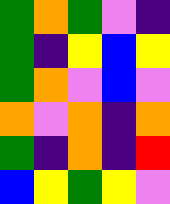[["green", "orange", "green", "violet", "indigo"], ["green", "indigo", "yellow", "blue", "yellow"], ["green", "orange", "violet", "blue", "violet"], ["orange", "violet", "orange", "indigo", "orange"], ["green", "indigo", "orange", "indigo", "red"], ["blue", "yellow", "green", "yellow", "violet"]]